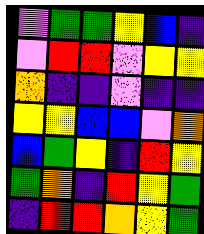[["violet", "green", "green", "yellow", "blue", "indigo"], ["violet", "red", "red", "violet", "yellow", "yellow"], ["orange", "indigo", "indigo", "violet", "indigo", "indigo"], ["yellow", "yellow", "blue", "blue", "violet", "orange"], ["blue", "green", "yellow", "indigo", "red", "yellow"], ["green", "orange", "indigo", "red", "yellow", "green"], ["indigo", "red", "red", "orange", "yellow", "green"]]